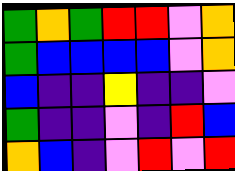[["green", "orange", "green", "red", "red", "violet", "orange"], ["green", "blue", "blue", "blue", "blue", "violet", "orange"], ["blue", "indigo", "indigo", "yellow", "indigo", "indigo", "violet"], ["green", "indigo", "indigo", "violet", "indigo", "red", "blue"], ["orange", "blue", "indigo", "violet", "red", "violet", "red"]]